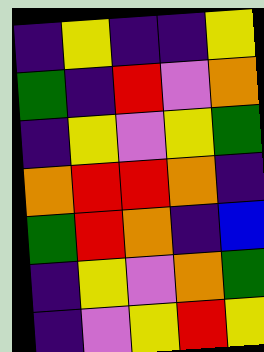[["indigo", "yellow", "indigo", "indigo", "yellow"], ["green", "indigo", "red", "violet", "orange"], ["indigo", "yellow", "violet", "yellow", "green"], ["orange", "red", "red", "orange", "indigo"], ["green", "red", "orange", "indigo", "blue"], ["indigo", "yellow", "violet", "orange", "green"], ["indigo", "violet", "yellow", "red", "yellow"]]